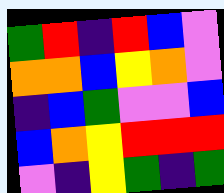[["green", "red", "indigo", "red", "blue", "violet"], ["orange", "orange", "blue", "yellow", "orange", "violet"], ["indigo", "blue", "green", "violet", "violet", "blue"], ["blue", "orange", "yellow", "red", "red", "red"], ["violet", "indigo", "yellow", "green", "indigo", "green"]]